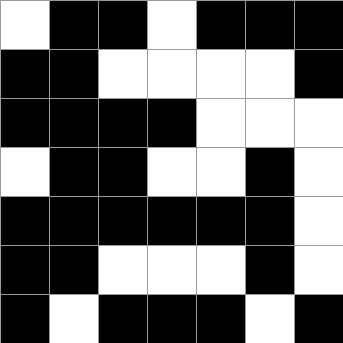[["white", "black", "black", "white", "black", "black", "black"], ["black", "black", "white", "white", "white", "white", "black"], ["black", "black", "black", "black", "white", "white", "white"], ["white", "black", "black", "white", "white", "black", "white"], ["black", "black", "black", "black", "black", "black", "white"], ["black", "black", "white", "white", "white", "black", "white"], ["black", "white", "black", "black", "black", "white", "black"]]